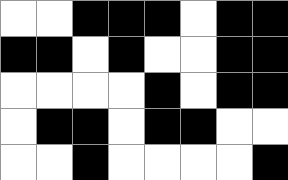[["white", "white", "black", "black", "black", "white", "black", "black"], ["black", "black", "white", "black", "white", "white", "black", "black"], ["white", "white", "white", "white", "black", "white", "black", "black"], ["white", "black", "black", "white", "black", "black", "white", "white"], ["white", "white", "black", "white", "white", "white", "white", "black"]]